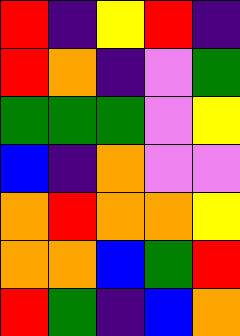[["red", "indigo", "yellow", "red", "indigo"], ["red", "orange", "indigo", "violet", "green"], ["green", "green", "green", "violet", "yellow"], ["blue", "indigo", "orange", "violet", "violet"], ["orange", "red", "orange", "orange", "yellow"], ["orange", "orange", "blue", "green", "red"], ["red", "green", "indigo", "blue", "orange"]]